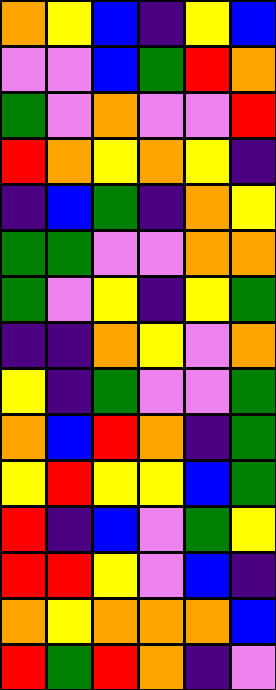[["orange", "yellow", "blue", "indigo", "yellow", "blue"], ["violet", "violet", "blue", "green", "red", "orange"], ["green", "violet", "orange", "violet", "violet", "red"], ["red", "orange", "yellow", "orange", "yellow", "indigo"], ["indigo", "blue", "green", "indigo", "orange", "yellow"], ["green", "green", "violet", "violet", "orange", "orange"], ["green", "violet", "yellow", "indigo", "yellow", "green"], ["indigo", "indigo", "orange", "yellow", "violet", "orange"], ["yellow", "indigo", "green", "violet", "violet", "green"], ["orange", "blue", "red", "orange", "indigo", "green"], ["yellow", "red", "yellow", "yellow", "blue", "green"], ["red", "indigo", "blue", "violet", "green", "yellow"], ["red", "red", "yellow", "violet", "blue", "indigo"], ["orange", "yellow", "orange", "orange", "orange", "blue"], ["red", "green", "red", "orange", "indigo", "violet"]]